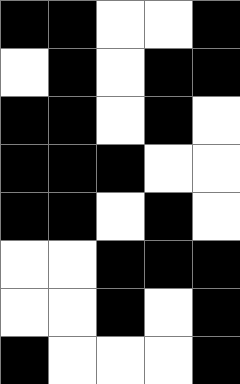[["black", "black", "white", "white", "black"], ["white", "black", "white", "black", "black"], ["black", "black", "white", "black", "white"], ["black", "black", "black", "white", "white"], ["black", "black", "white", "black", "white"], ["white", "white", "black", "black", "black"], ["white", "white", "black", "white", "black"], ["black", "white", "white", "white", "black"]]